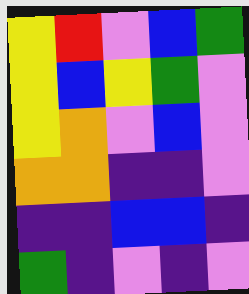[["yellow", "red", "violet", "blue", "green"], ["yellow", "blue", "yellow", "green", "violet"], ["yellow", "orange", "violet", "blue", "violet"], ["orange", "orange", "indigo", "indigo", "violet"], ["indigo", "indigo", "blue", "blue", "indigo"], ["green", "indigo", "violet", "indigo", "violet"]]